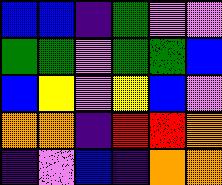[["blue", "blue", "indigo", "green", "violet", "violet"], ["green", "green", "violet", "green", "green", "blue"], ["blue", "yellow", "violet", "yellow", "blue", "violet"], ["orange", "orange", "indigo", "red", "red", "orange"], ["indigo", "violet", "blue", "indigo", "orange", "orange"]]